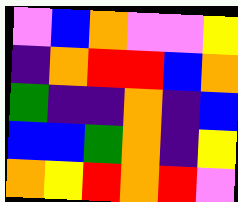[["violet", "blue", "orange", "violet", "violet", "yellow"], ["indigo", "orange", "red", "red", "blue", "orange"], ["green", "indigo", "indigo", "orange", "indigo", "blue"], ["blue", "blue", "green", "orange", "indigo", "yellow"], ["orange", "yellow", "red", "orange", "red", "violet"]]